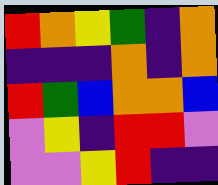[["red", "orange", "yellow", "green", "indigo", "orange"], ["indigo", "indigo", "indigo", "orange", "indigo", "orange"], ["red", "green", "blue", "orange", "orange", "blue"], ["violet", "yellow", "indigo", "red", "red", "violet"], ["violet", "violet", "yellow", "red", "indigo", "indigo"]]